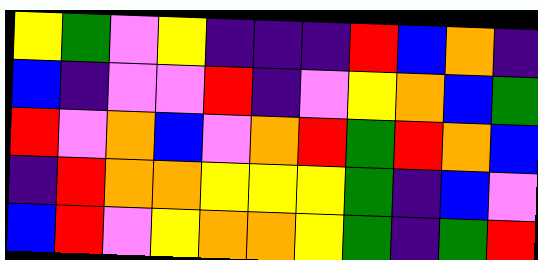[["yellow", "green", "violet", "yellow", "indigo", "indigo", "indigo", "red", "blue", "orange", "indigo"], ["blue", "indigo", "violet", "violet", "red", "indigo", "violet", "yellow", "orange", "blue", "green"], ["red", "violet", "orange", "blue", "violet", "orange", "red", "green", "red", "orange", "blue"], ["indigo", "red", "orange", "orange", "yellow", "yellow", "yellow", "green", "indigo", "blue", "violet"], ["blue", "red", "violet", "yellow", "orange", "orange", "yellow", "green", "indigo", "green", "red"]]